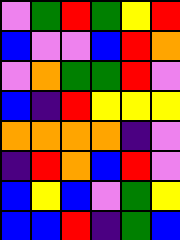[["violet", "green", "red", "green", "yellow", "red"], ["blue", "violet", "violet", "blue", "red", "orange"], ["violet", "orange", "green", "green", "red", "violet"], ["blue", "indigo", "red", "yellow", "yellow", "yellow"], ["orange", "orange", "orange", "orange", "indigo", "violet"], ["indigo", "red", "orange", "blue", "red", "violet"], ["blue", "yellow", "blue", "violet", "green", "yellow"], ["blue", "blue", "red", "indigo", "green", "blue"]]